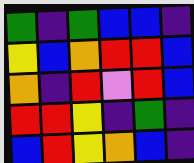[["green", "indigo", "green", "blue", "blue", "indigo"], ["yellow", "blue", "orange", "red", "red", "blue"], ["orange", "indigo", "red", "violet", "red", "blue"], ["red", "red", "yellow", "indigo", "green", "indigo"], ["blue", "red", "yellow", "orange", "blue", "indigo"]]